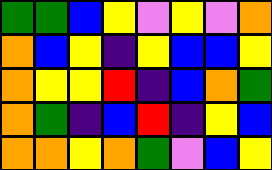[["green", "green", "blue", "yellow", "violet", "yellow", "violet", "orange"], ["orange", "blue", "yellow", "indigo", "yellow", "blue", "blue", "yellow"], ["orange", "yellow", "yellow", "red", "indigo", "blue", "orange", "green"], ["orange", "green", "indigo", "blue", "red", "indigo", "yellow", "blue"], ["orange", "orange", "yellow", "orange", "green", "violet", "blue", "yellow"]]